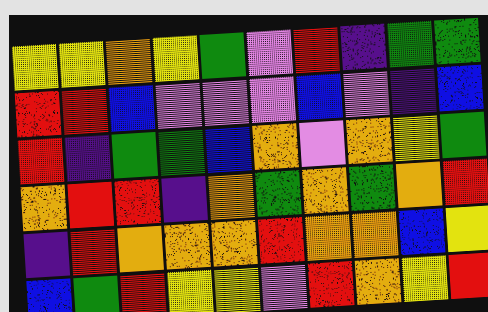[["yellow", "yellow", "orange", "yellow", "green", "violet", "red", "indigo", "green", "green"], ["red", "red", "blue", "violet", "violet", "violet", "blue", "violet", "indigo", "blue"], ["red", "indigo", "green", "green", "blue", "orange", "violet", "orange", "yellow", "green"], ["orange", "red", "red", "indigo", "orange", "green", "orange", "green", "orange", "red"], ["indigo", "red", "orange", "orange", "orange", "red", "orange", "orange", "blue", "yellow"], ["blue", "green", "red", "yellow", "yellow", "violet", "red", "orange", "yellow", "red"]]